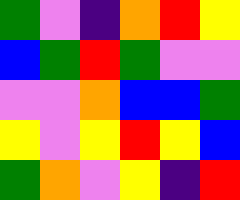[["green", "violet", "indigo", "orange", "red", "yellow"], ["blue", "green", "red", "green", "violet", "violet"], ["violet", "violet", "orange", "blue", "blue", "green"], ["yellow", "violet", "yellow", "red", "yellow", "blue"], ["green", "orange", "violet", "yellow", "indigo", "red"]]